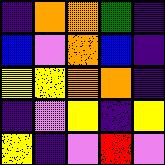[["indigo", "orange", "orange", "green", "indigo"], ["blue", "violet", "orange", "blue", "indigo"], ["yellow", "yellow", "orange", "orange", "indigo"], ["indigo", "violet", "yellow", "indigo", "yellow"], ["yellow", "indigo", "violet", "red", "violet"]]